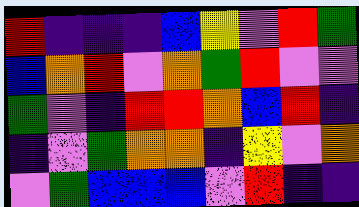[["red", "indigo", "indigo", "indigo", "blue", "yellow", "violet", "red", "green"], ["blue", "orange", "red", "violet", "orange", "green", "red", "violet", "violet"], ["green", "violet", "indigo", "red", "red", "orange", "blue", "red", "indigo"], ["indigo", "violet", "green", "orange", "orange", "indigo", "yellow", "violet", "orange"], ["violet", "green", "blue", "blue", "blue", "violet", "red", "indigo", "indigo"]]